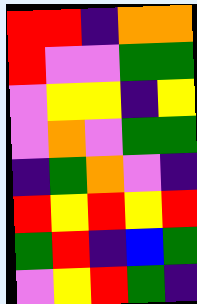[["red", "red", "indigo", "orange", "orange"], ["red", "violet", "violet", "green", "green"], ["violet", "yellow", "yellow", "indigo", "yellow"], ["violet", "orange", "violet", "green", "green"], ["indigo", "green", "orange", "violet", "indigo"], ["red", "yellow", "red", "yellow", "red"], ["green", "red", "indigo", "blue", "green"], ["violet", "yellow", "red", "green", "indigo"]]